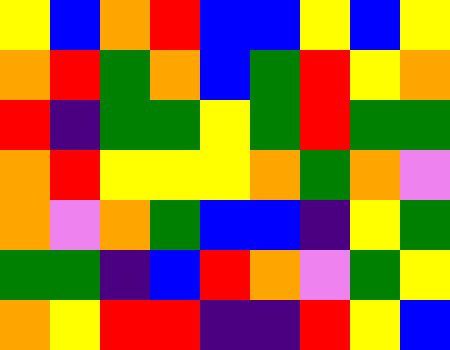[["yellow", "blue", "orange", "red", "blue", "blue", "yellow", "blue", "yellow"], ["orange", "red", "green", "orange", "blue", "green", "red", "yellow", "orange"], ["red", "indigo", "green", "green", "yellow", "green", "red", "green", "green"], ["orange", "red", "yellow", "yellow", "yellow", "orange", "green", "orange", "violet"], ["orange", "violet", "orange", "green", "blue", "blue", "indigo", "yellow", "green"], ["green", "green", "indigo", "blue", "red", "orange", "violet", "green", "yellow"], ["orange", "yellow", "red", "red", "indigo", "indigo", "red", "yellow", "blue"]]